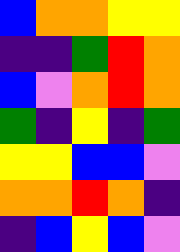[["blue", "orange", "orange", "yellow", "yellow"], ["indigo", "indigo", "green", "red", "orange"], ["blue", "violet", "orange", "red", "orange"], ["green", "indigo", "yellow", "indigo", "green"], ["yellow", "yellow", "blue", "blue", "violet"], ["orange", "orange", "red", "orange", "indigo"], ["indigo", "blue", "yellow", "blue", "violet"]]